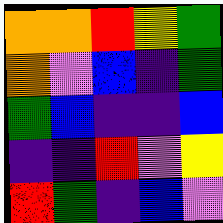[["orange", "orange", "red", "yellow", "green"], ["orange", "violet", "blue", "indigo", "green"], ["green", "blue", "indigo", "indigo", "blue"], ["indigo", "indigo", "red", "violet", "yellow"], ["red", "green", "indigo", "blue", "violet"]]